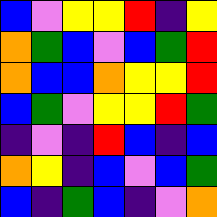[["blue", "violet", "yellow", "yellow", "red", "indigo", "yellow"], ["orange", "green", "blue", "violet", "blue", "green", "red"], ["orange", "blue", "blue", "orange", "yellow", "yellow", "red"], ["blue", "green", "violet", "yellow", "yellow", "red", "green"], ["indigo", "violet", "indigo", "red", "blue", "indigo", "blue"], ["orange", "yellow", "indigo", "blue", "violet", "blue", "green"], ["blue", "indigo", "green", "blue", "indigo", "violet", "orange"]]